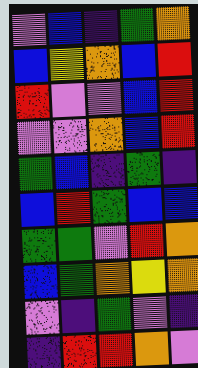[["violet", "blue", "indigo", "green", "orange"], ["blue", "yellow", "orange", "blue", "red"], ["red", "violet", "violet", "blue", "red"], ["violet", "violet", "orange", "blue", "red"], ["green", "blue", "indigo", "green", "indigo"], ["blue", "red", "green", "blue", "blue"], ["green", "green", "violet", "red", "orange"], ["blue", "green", "orange", "yellow", "orange"], ["violet", "indigo", "green", "violet", "indigo"], ["indigo", "red", "red", "orange", "violet"]]